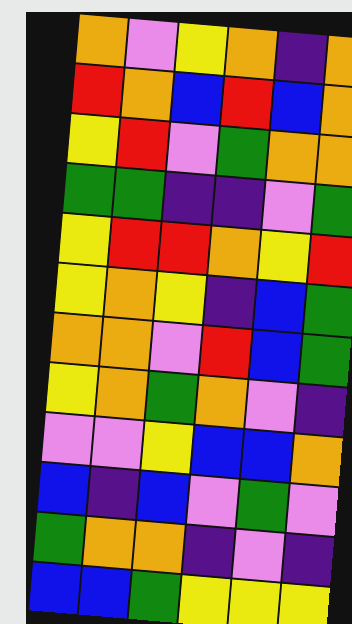[["orange", "violet", "yellow", "orange", "indigo", "orange"], ["red", "orange", "blue", "red", "blue", "orange"], ["yellow", "red", "violet", "green", "orange", "orange"], ["green", "green", "indigo", "indigo", "violet", "green"], ["yellow", "red", "red", "orange", "yellow", "red"], ["yellow", "orange", "yellow", "indigo", "blue", "green"], ["orange", "orange", "violet", "red", "blue", "green"], ["yellow", "orange", "green", "orange", "violet", "indigo"], ["violet", "violet", "yellow", "blue", "blue", "orange"], ["blue", "indigo", "blue", "violet", "green", "violet"], ["green", "orange", "orange", "indigo", "violet", "indigo"], ["blue", "blue", "green", "yellow", "yellow", "yellow"]]